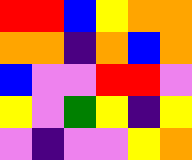[["red", "red", "blue", "yellow", "orange", "orange"], ["orange", "orange", "indigo", "orange", "blue", "orange"], ["blue", "violet", "violet", "red", "red", "violet"], ["yellow", "violet", "green", "yellow", "indigo", "yellow"], ["violet", "indigo", "violet", "violet", "yellow", "orange"]]